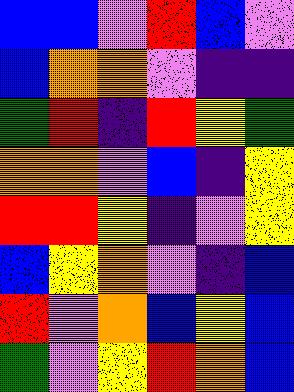[["blue", "blue", "violet", "red", "blue", "violet"], ["blue", "orange", "orange", "violet", "indigo", "indigo"], ["green", "red", "indigo", "red", "yellow", "green"], ["orange", "orange", "violet", "blue", "indigo", "yellow"], ["red", "red", "yellow", "indigo", "violet", "yellow"], ["blue", "yellow", "orange", "violet", "indigo", "blue"], ["red", "violet", "orange", "blue", "yellow", "blue"], ["green", "violet", "yellow", "red", "orange", "blue"]]